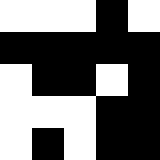[["white", "white", "white", "black", "white"], ["black", "black", "black", "black", "black"], ["white", "black", "black", "white", "black"], ["white", "white", "white", "black", "black"], ["white", "black", "white", "black", "black"]]